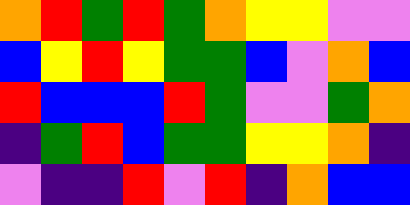[["orange", "red", "green", "red", "green", "orange", "yellow", "yellow", "violet", "violet"], ["blue", "yellow", "red", "yellow", "green", "green", "blue", "violet", "orange", "blue"], ["red", "blue", "blue", "blue", "red", "green", "violet", "violet", "green", "orange"], ["indigo", "green", "red", "blue", "green", "green", "yellow", "yellow", "orange", "indigo"], ["violet", "indigo", "indigo", "red", "violet", "red", "indigo", "orange", "blue", "blue"]]